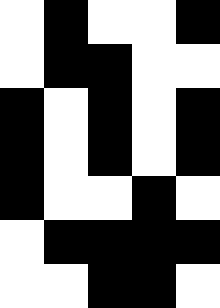[["white", "black", "white", "white", "black"], ["white", "black", "black", "white", "white"], ["black", "white", "black", "white", "black"], ["black", "white", "black", "white", "black"], ["black", "white", "white", "black", "white"], ["white", "black", "black", "black", "black"], ["white", "white", "black", "black", "white"]]